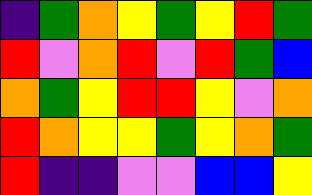[["indigo", "green", "orange", "yellow", "green", "yellow", "red", "green"], ["red", "violet", "orange", "red", "violet", "red", "green", "blue"], ["orange", "green", "yellow", "red", "red", "yellow", "violet", "orange"], ["red", "orange", "yellow", "yellow", "green", "yellow", "orange", "green"], ["red", "indigo", "indigo", "violet", "violet", "blue", "blue", "yellow"]]